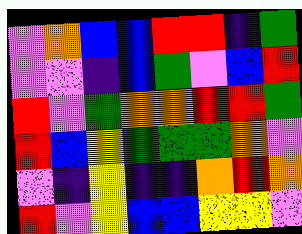[["violet", "orange", "blue", "blue", "red", "red", "indigo", "green"], ["violet", "violet", "indigo", "blue", "green", "violet", "blue", "red"], ["red", "violet", "green", "orange", "orange", "red", "red", "green"], ["red", "blue", "yellow", "green", "green", "green", "orange", "violet"], ["violet", "indigo", "yellow", "indigo", "indigo", "orange", "red", "orange"], ["red", "violet", "yellow", "blue", "blue", "yellow", "yellow", "violet"]]